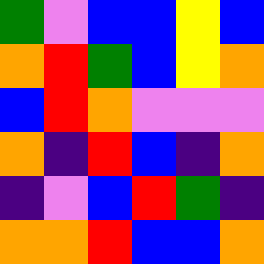[["green", "violet", "blue", "blue", "yellow", "blue"], ["orange", "red", "green", "blue", "yellow", "orange"], ["blue", "red", "orange", "violet", "violet", "violet"], ["orange", "indigo", "red", "blue", "indigo", "orange"], ["indigo", "violet", "blue", "red", "green", "indigo"], ["orange", "orange", "red", "blue", "blue", "orange"]]